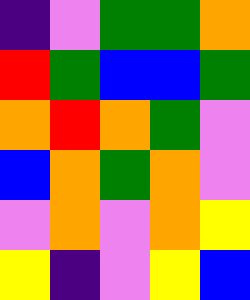[["indigo", "violet", "green", "green", "orange"], ["red", "green", "blue", "blue", "green"], ["orange", "red", "orange", "green", "violet"], ["blue", "orange", "green", "orange", "violet"], ["violet", "orange", "violet", "orange", "yellow"], ["yellow", "indigo", "violet", "yellow", "blue"]]